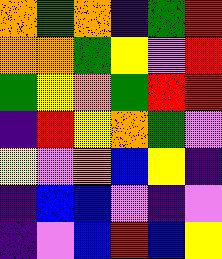[["orange", "green", "orange", "indigo", "green", "red"], ["orange", "orange", "green", "yellow", "violet", "red"], ["green", "yellow", "orange", "green", "red", "red"], ["indigo", "red", "yellow", "orange", "green", "violet"], ["yellow", "violet", "orange", "blue", "yellow", "indigo"], ["indigo", "blue", "blue", "violet", "indigo", "violet"], ["indigo", "violet", "blue", "red", "blue", "yellow"]]